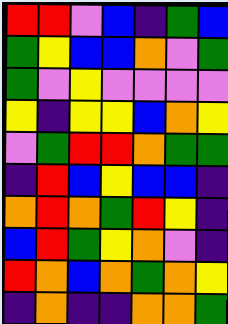[["red", "red", "violet", "blue", "indigo", "green", "blue"], ["green", "yellow", "blue", "blue", "orange", "violet", "green"], ["green", "violet", "yellow", "violet", "violet", "violet", "violet"], ["yellow", "indigo", "yellow", "yellow", "blue", "orange", "yellow"], ["violet", "green", "red", "red", "orange", "green", "green"], ["indigo", "red", "blue", "yellow", "blue", "blue", "indigo"], ["orange", "red", "orange", "green", "red", "yellow", "indigo"], ["blue", "red", "green", "yellow", "orange", "violet", "indigo"], ["red", "orange", "blue", "orange", "green", "orange", "yellow"], ["indigo", "orange", "indigo", "indigo", "orange", "orange", "green"]]